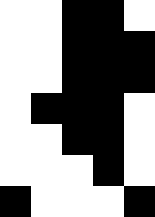[["white", "white", "black", "black", "white"], ["white", "white", "black", "black", "black"], ["white", "white", "black", "black", "black"], ["white", "black", "black", "black", "white"], ["white", "white", "black", "black", "white"], ["white", "white", "white", "black", "white"], ["black", "white", "white", "white", "black"]]